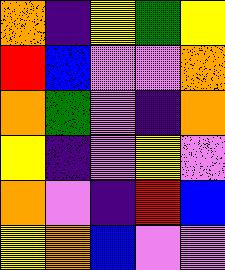[["orange", "indigo", "yellow", "green", "yellow"], ["red", "blue", "violet", "violet", "orange"], ["orange", "green", "violet", "indigo", "orange"], ["yellow", "indigo", "violet", "yellow", "violet"], ["orange", "violet", "indigo", "red", "blue"], ["yellow", "orange", "blue", "violet", "violet"]]